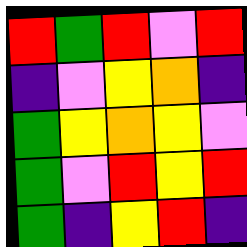[["red", "green", "red", "violet", "red"], ["indigo", "violet", "yellow", "orange", "indigo"], ["green", "yellow", "orange", "yellow", "violet"], ["green", "violet", "red", "yellow", "red"], ["green", "indigo", "yellow", "red", "indigo"]]